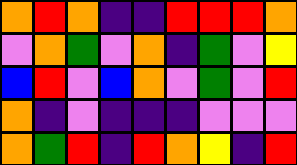[["orange", "red", "orange", "indigo", "indigo", "red", "red", "red", "orange"], ["violet", "orange", "green", "violet", "orange", "indigo", "green", "violet", "yellow"], ["blue", "red", "violet", "blue", "orange", "violet", "green", "violet", "red"], ["orange", "indigo", "violet", "indigo", "indigo", "indigo", "violet", "violet", "violet"], ["orange", "green", "red", "indigo", "red", "orange", "yellow", "indigo", "red"]]